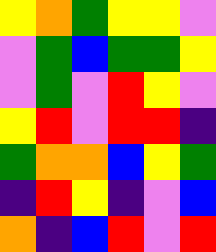[["yellow", "orange", "green", "yellow", "yellow", "violet"], ["violet", "green", "blue", "green", "green", "yellow"], ["violet", "green", "violet", "red", "yellow", "violet"], ["yellow", "red", "violet", "red", "red", "indigo"], ["green", "orange", "orange", "blue", "yellow", "green"], ["indigo", "red", "yellow", "indigo", "violet", "blue"], ["orange", "indigo", "blue", "red", "violet", "red"]]